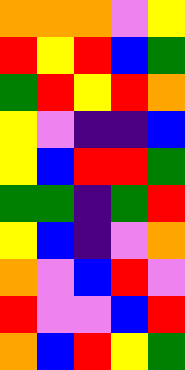[["orange", "orange", "orange", "violet", "yellow"], ["red", "yellow", "red", "blue", "green"], ["green", "red", "yellow", "red", "orange"], ["yellow", "violet", "indigo", "indigo", "blue"], ["yellow", "blue", "red", "red", "green"], ["green", "green", "indigo", "green", "red"], ["yellow", "blue", "indigo", "violet", "orange"], ["orange", "violet", "blue", "red", "violet"], ["red", "violet", "violet", "blue", "red"], ["orange", "blue", "red", "yellow", "green"]]